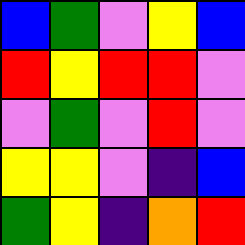[["blue", "green", "violet", "yellow", "blue"], ["red", "yellow", "red", "red", "violet"], ["violet", "green", "violet", "red", "violet"], ["yellow", "yellow", "violet", "indigo", "blue"], ["green", "yellow", "indigo", "orange", "red"]]